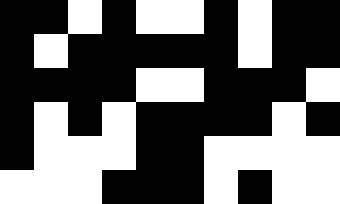[["black", "black", "white", "black", "white", "white", "black", "white", "black", "black"], ["black", "white", "black", "black", "black", "black", "black", "white", "black", "black"], ["black", "black", "black", "black", "white", "white", "black", "black", "black", "white"], ["black", "white", "black", "white", "black", "black", "black", "black", "white", "black"], ["black", "white", "white", "white", "black", "black", "white", "white", "white", "white"], ["white", "white", "white", "black", "black", "black", "white", "black", "white", "white"]]